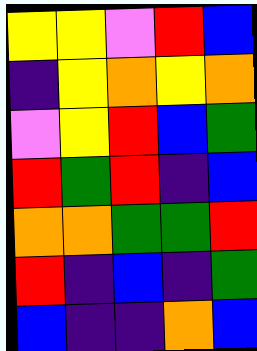[["yellow", "yellow", "violet", "red", "blue"], ["indigo", "yellow", "orange", "yellow", "orange"], ["violet", "yellow", "red", "blue", "green"], ["red", "green", "red", "indigo", "blue"], ["orange", "orange", "green", "green", "red"], ["red", "indigo", "blue", "indigo", "green"], ["blue", "indigo", "indigo", "orange", "blue"]]